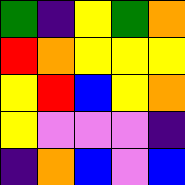[["green", "indigo", "yellow", "green", "orange"], ["red", "orange", "yellow", "yellow", "yellow"], ["yellow", "red", "blue", "yellow", "orange"], ["yellow", "violet", "violet", "violet", "indigo"], ["indigo", "orange", "blue", "violet", "blue"]]